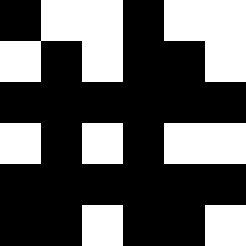[["black", "white", "white", "black", "white", "white"], ["white", "black", "white", "black", "black", "white"], ["black", "black", "black", "black", "black", "black"], ["white", "black", "white", "black", "white", "white"], ["black", "black", "black", "black", "black", "black"], ["black", "black", "white", "black", "black", "white"]]